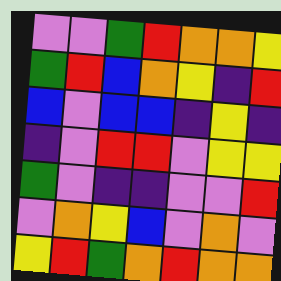[["violet", "violet", "green", "red", "orange", "orange", "yellow"], ["green", "red", "blue", "orange", "yellow", "indigo", "red"], ["blue", "violet", "blue", "blue", "indigo", "yellow", "indigo"], ["indigo", "violet", "red", "red", "violet", "yellow", "yellow"], ["green", "violet", "indigo", "indigo", "violet", "violet", "red"], ["violet", "orange", "yellow", "blue", "violet", "orange", "violet"], ["yellow", "red", "green", "orange", "red", "orange", "orange"]]